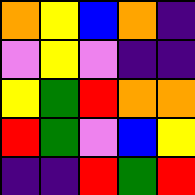[["orange", "yellow", "blue", "orange", "indigo"], ["violet", "yellow", "violet", "indigo", "indigo"], ["yellow", "green", "red", "orange", "orange"], ["red", "green", "violet", "blue", "yellow"], ["indigo", "indigo", "red", "green", "red"]]